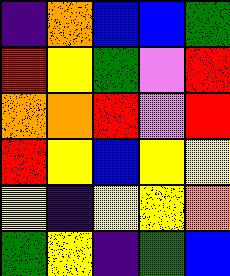[["indigo", "orange", "blue", "blue", "green"], ["red", "yellow", "green", "violet", "red"], ["orange", "orange", "red", "violet", "red"], ["red", "yellow", "blue", "yellow", "yellow"], ["yellow", "indigo", "yellow", "yellow", "orange"], ["green", "yellow", "indigo", "green", "blue"]]